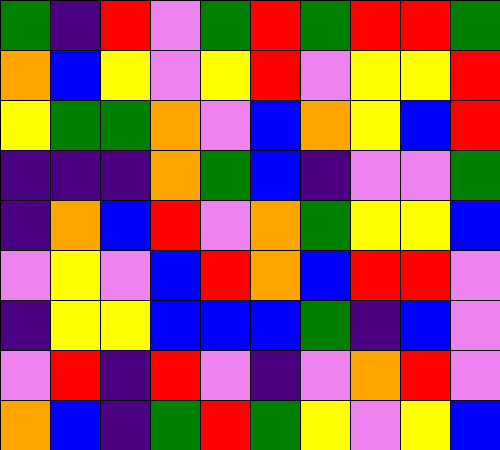[["green", "indigo", "red", "violet", "green", "red", "green", "red", "red", "green"], ["orange", "blue", "yellow", "violet", "yellow", "red", "violet", "yellow", "yellow", "red"], ["yellow", "green", "green", "orange", "violet", "blue", "orange", "yellow", "blue", "red"], ["indigo", "indigo", "indigo", "orange", "green", "blue", "indigo", "violet", "violet", "green"], ["indigo", "orange", "blue", "red", "violet", "orange", "green", "yellow", "yellow", "blue"], ["violet", "yellow", "violet", "blue", "red", "orange", "blue", "red", "red", "violet"], ["indigo", "yellow", "yellow", "blue", "blue", "blue", "green", "indigo", "blue", "violet"], ["violet", "red", "indigo", "red", "violet", "indigo", "violet", "orange", "red", "violet"], ["orange", "blue", "indigo", "green", "red", "green", "yellow", "violet", "yellow", "blue"]]